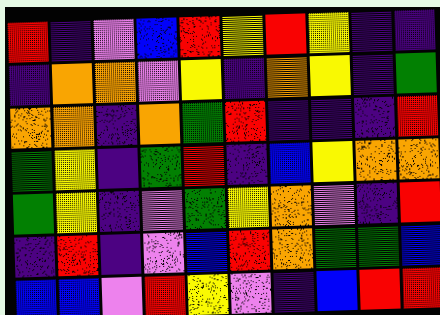[["red", "indigo", "violet", "blue", "red", "yellow", "red", "yellow", "indigo", "indigo"], ["indigo", "orange", "orange", "violet", "yellow", "indigo", "orange", "yellow", "indigo", "green"], ["orange", "orange", "indigo", "orange", "green", "red", "indigo", "indigo", "indigo", "red"], ["green", "yellow", "indigo", "green", "red", "indigo", "blue", "yellow", "orange", "orange"], ["green", "yellow", "indigo", "violet", "green", "yellow", "orange", "violet", "indigo", "red"], ["indigo", "red", "indigo", "violet", "blue", "red", "orange", "green", "green", "blue"], ["blue", "blue", "violet", "red", "yellow", "violet", "indigo", "blue", "red", "red"]]